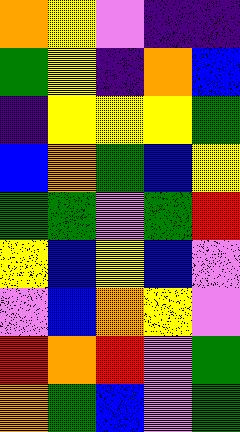[["orange", "yellow", "violet", "indigo", "indigo"], ["green", "yellow", "indigo", "orange", "blue"], ["indigo", "yellow", "yellow", "yellow", "green"], ["blue", "orange", "green", "blue", "yellow"], ["green", "green", "violet", "green", "red"], ["yellow", "blue", "yellow", "blue", "violet"], ["violet", "blue", "orange", "yellow", "violet"], ["red", "orange", "red", "violet", "green"], ["orange", "green", "blue", "violet", "green"]]